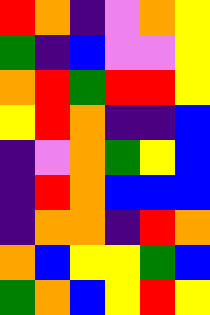[["red", "orange", "indigo", "violet", "orange", "yellow"], ["green", "indigo", "blue", "violet", "violet", "yellow"], ["orange", "red", "green", "red", "red", "yellow"], ["yellow", "red", "orange", "indigo", "indigo", "blue"], ["indigo", "violet", "orange", "green", "yellow", "blue"], ["indigo", "red", "orange", "blue", "blue", "blue"], ["indigo", "orange", "orange", "indigo", "red", "orange"], ["orange", "blue", "yellow", "yellow", "green", "blue"], ["green", "orange", "blue", "yellow", "red", "yellow"]]